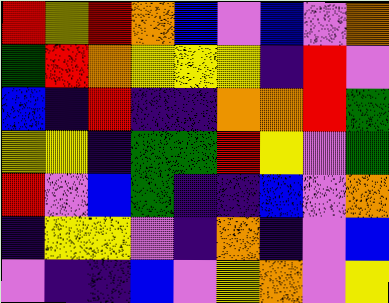[["red", "yellow", "red", "orange", "blue", "violet", "blue", "violet", "orange"], ["green", "red", "orange", "yellow", "yellow", "yellow", "indigo", "red", "violet"], ["blue", "indigo", "red", "indigo", "indigo", "orange", "orange", "red", "green"], ["yellow", "yellow", "indigo", "green", "green", "red", "yellow", "violet", "green"], ["red", "violet", "blue", "green", "indigo", "indigo", "blue", "violet", "orange"], ["indigo", "yellow", "yellow", "violet", "indigo", "orange", "indigo", "violet", "blue"], ["violet", "indigo", "indigo", "blue", "violet", "yellow", "orange", "violet", "yellow"]]